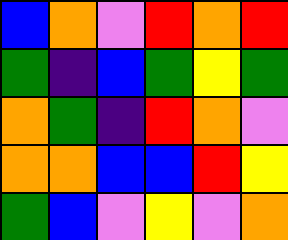[["blue", "orange", "violet", "red", "orange", "red"], ["green", "indigo", "blue", "green", "yellow", "green"], ["orange", "green", "indigo", "red", "orange", "violet"], ["orange", "orange", "blue", "blue", "red", "yellow"], ["green", "blue", "violet", "yellow", "violet", "orange"]]